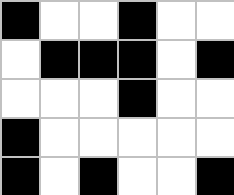[["black", "white", "white", "black", "white", "white"], ["white", "black", "black", "black", "white", "black"], ["white", "white", "white", "black", "white", "white"], ["black", "white", "white", "white", "white", "white"], ["black", "white", "black", "white", "white", "black"]]